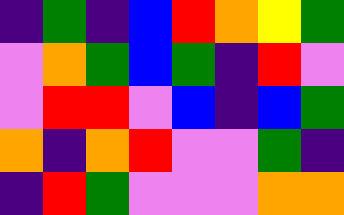[["indigo", "green", "indigo", "blue", "red", "orange", "yellow", "green"], ["violet", "orange", "green", "blue", "green", "indigo", "red", "violet"], ["violet", "red", "red", "violet", "blue", "indigo", "blue", "green"], ["orange", "indigo", "orange", "red", "violet", "violet", "green", "indigo"], ["indigo", "red", "green", "violet", "violet", "violet", "orange", "orange"]]